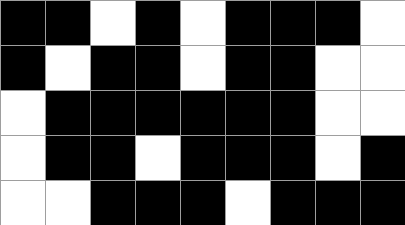[["black", "black", "white", "black", "white", "black", "black", "black", "white"], ["black", "white", "black", "black", "white", "black", "black", "white", "white"], ["white", "black", "black", "black", "black", "black", "black", "white", "white"], ["white", "black", "black", "white", "black", "black", "black", "white", "black"], ["white", "white", "black", "black", "black", "white", "black", "black", "black"]]